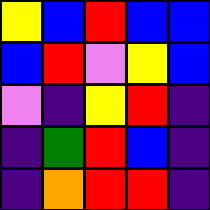[["yellow", "blue", "red", "blue", "blue"], ["blue", "red", "violet", "yellow", "blue"], ["violet", "indigo", "yellow", "red", "indigo"], ["indigo", "green", "red", "blue", "indigo"], ["indigo", "orange", "red", "red", "indigo"]]